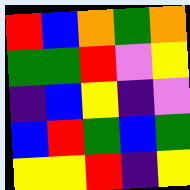[["red", "blue", "orange", "green", "orange"], ["green", "green", "red", "violet", "yellow"], ["indigo", "blue", "yellow", "indigo", "violet"], ["blue", "red", "green", "blue", "green"], ["yellow", "yellow", "red", "indigo", "yellow"]]